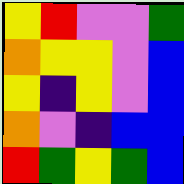[["yellow", "red", "violet", "violet", "green"], ["orange", "yellow", "yellow", "violet", "blue"], ["yellow", "indigo", "yellow", "violet", "blue"], ["orange", "violet", "indigo", "blue", "blue"], ["red", "green", "yellow", "green", "blue"]]